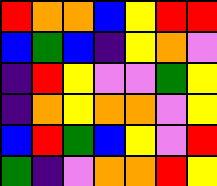[["red", "orange", "orange", "blue", "yellow", "red", "red"], ["blue", "green", "blue", "indigo", "yellow", "orange", "violet"], ["indigo", "red", "yellow", "violet", "violet", "green", "yellow"], ["indigo", "orange", "yellow", "orange", "orange", "violet", "yellow"], ["blue", "red", "green", "blue", "yellow", "violet", "red"], ["green", "indigo", "violet", "orange", "orange", "red", "yellow"]]